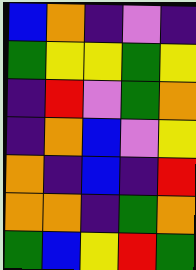[["blue", "orange", "indigo", "violet", "indigo"], ["green", "yellow", "yellow", "green", "yellow"], ["indigo", "red", "violet", "green", "orange"], ["indigo", "orange", "blue", "violet", "yellow"], ["orange", "indigo", "blue", "indigo", "red"], ["orange", "orange", "indigo", "green", "orange"], ["green", "blue", "yellow", "red", "green"]]